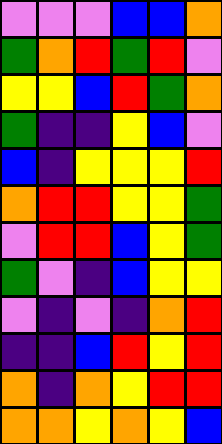[["violet", "violet", "violet", "blue", "blue", "orange"], ["green", "orange", "red", "green", "red", "violet"], ["yellow", "yellow", "blue", "red", "green", "orange"], ["green", "indigo", "indigo", "yellow", "blue", "violet"], ["blue", "indigo", "yellow", "yellow", "yellow", "red"], ["orange", "red", "red", "yellow", "yellow", "green"], ["violet", "red", "red", "blue", "yellow", "green"], ["green", "violet", "indigo", "blue", "yellow", "yellow"], ["violet", "indigo", "violet", "indigo", "orange", "red"], ["indigo", "indigo", "blue", "red", "yellow", "red"], ["orange", "indigo", "orange", "yellow", "red", "red"], ["orange", "orange", "yellow", "orange", "yellow", "blue"]]